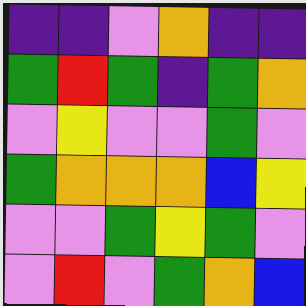[["indigo", "indigo", "violet", "orange", "indigo", "indigo"], ["green", "red", "green", "indigo", "green", "orange"], ["violet", "yellow", "violet", "violet", "green", "violet"], ["green", "orange", "orange", "orange", "blue", "yellow"], ["violet", "violet", "green", "yellow", "green", "violet"], ["violet", "red", "violet", "green", "orange", "blue"]]